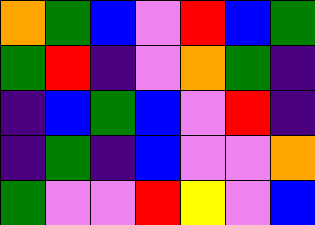[["orange", "green", "blue", "violet", "red", "blue", "green"], ["green", "red", "indigo", "violet", "orange", "green", "indigo"], ["indigo", "blue", "green", "blue", "violet", "red", "indigo"], ["indigo", "green", "indigo", "blue", "violet", "violet", "orange"], ["green", "violet", "violet", "red", "yellow", "violet", "blue"]]